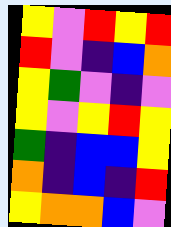[["yellow", "violet", "red", "yellow", "red"], ["red", "violet", "indigo", "blue", "orange"], ["yellow", "green", "violet", "indigo", "violet"], ["yellow", "violet", "yellow", "red", "yellow"], ["green", "indigo", "blue", "blue", "yellow"], ["orange", "indigo", "blue", "indigo", "red"], ["yellow", "orange", "orange", "blue", "violet"]]